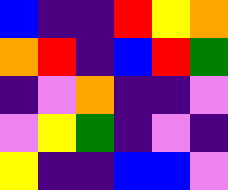[["blue", "indigo", "indigo", "red", "yellow", "orange"], ["orange", "red", "indigo", "blue", "red", "green"], ["indigo", "violet", "orange", "indigo", "indigo", "violet"], ["violet", "yellow", "green", "indigo", "violet", "indigo"], ["yellow", "indigo", "indigo", "blue", "blue", "violet"]]